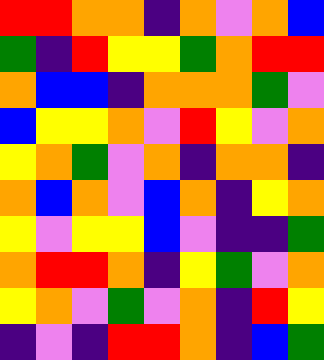[["red", "red", "orange", "orange", "indigo", "orange", "violet", "orange", "blue"], ["green", "indigo", "red", "yellow", "yellow", "green", "orange", "red", "red"], ["orange", "blue", "blue", "indigo", "orange", "orange", "orange", "green", "violet"], ["blue", "yellow", "yellow", "orange", "violet", "red", "yellow", "violet", "orange"], ["yellow", "orange", "green", "violet", "orange", "indigo", "orange", "orange", "indigo"], ["orange", "blue", "orange", "violet", "blue", "orange", "indigo", "yellow", "orange"], ["yellow", "violet", "yellow", "yellow", "blue", "violet", "indigo", "indigo", "green"], ["orange", "red", "red", "orange", "indigo", "yellow", "green", "violet", "orange"], ["yellow", "orange", "violet", "green", "violet", "orange", "indigo", "red", "yellow"], ["indigo", "violet", "indigo", "red", "red", "orange", "indigo", "blue", "green"]]